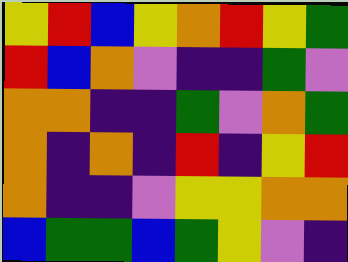[["yellow", "red", "blue", "yellow", "orange", "red", "yellow", "green"], ["red", "blue", "orange", "violet", "indigo", "indigo", "green", "violet"], ["orange", "orange", "indigo", "indigo", "green", "violet", "orange", "green"], ["orange", "indigo", "orange", "indigo", "red", "indigo", "yellow", "red"], ["orange", "indigo", "indigo", "violet", "yellow", "yellow", "orange", "orange"], ["blue", "green", "green", "blue", "green", "yellow", "violet", "indigo"]]